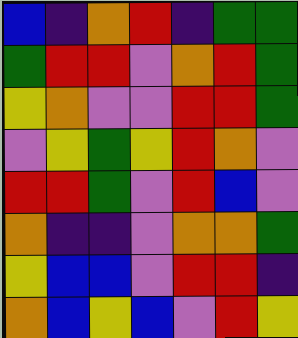[["blue", "indigo", "orange", "red", "indigo", "green", "green"], ["green", "red", "red", "violet", "orange", "red", "green"], ["yellow", "orange", "violet", "violet", "red", "red", "green"], ["violet", "yellow", "green", "yellow", "red", "orange", "violet"], ["red", "red", "green", "violet", "red", "blue", "violet"], ["orange", "indigo", "indigo", "violet", "orange", "orange", "green"], ["yellow", "blue", "blue", "violet", "red", "red", "indigo"], ["orange", "blue", "yellow", "blue", "violet", "red", "yellow"]]